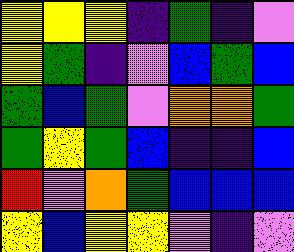[["yellow", "yellow", "yellow", "indigo", "green", "indigo", "violet"], ["yellow", "green", "indigo", "violet", "blue", "green", "blue"], ["green", "blue", "green", "violet", "orange", "orange", "green"], ["green", "yellow", "green", "blue", "indigo", "indigo", "blue"], ["red", "violet", "orange", "green", "blue", "blue", "blue"], ["yellow", "blue", "yellow", "yellow", "violet", "indigo", "violet"]]